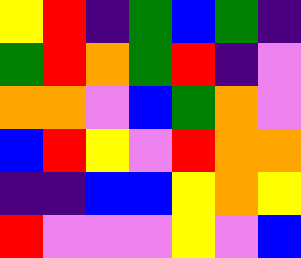[["yellow", "red", "indigo", "green", "blue", "green", "indigo"], ["green", "red", "orange", "green", "red", "indigo", "violet"], ["orange", "orange", "violet", "blue", "green", "orange", "violet"], ["blue", "red", "yellow", "violet", "red", "orange", "orange"], ["indigo", "indigo", "blue", "blue", "yellow", "orange", "yellow"], ["red", "violet", "violet", "violet", "yellow", "violet", "blue"]]